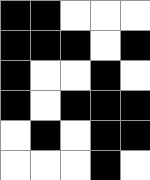[["black", "black", "white", "white", "white"], ["black", "black", "black", "white", "black"], ["black", "white", "white", "black", "white"], ["black", "white", "black", "black", "black"], ["white", "black", "white", "black", "black"], ["white", "white", "white", "black", "white"]]